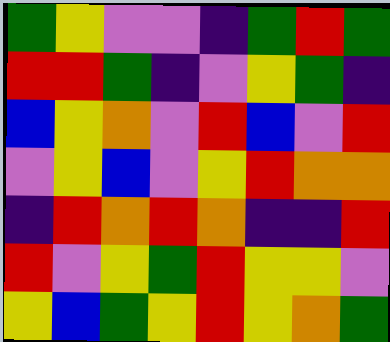[["green", "yellow", "violet", "violet", "indigo", "green", "red", "green"], ["red", "red", "green", "indigo", "violet", "yellow", "green", "indigo"], ["blue", "yellow", "orange", "violet", "red", "blue", "violet", "red"], ["violet", "yellow", "blue", "violet", "yellow", "red", "orange", "orange"], ["indigo", "red", "orange", "red", "orange", "indigo", "indigo", "red"], ["red", "violet", "yellow", "green", "red", "yellow", "yellow", "violet"], ["yellow", "blue", "green", "yellow", "red", "yellow", "orange", "green"]]